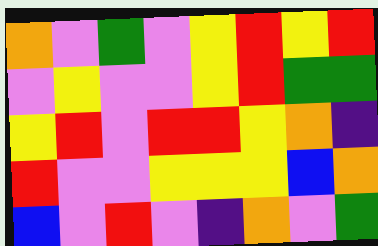[["orange", "violet", "green", "violet", "yellow", "red", "yellow", "red"], ["violet", "yellow", "violet", "violet", "yellow", "red", "green", "green"], ["yellow", "red", "violet", "red", "red", "yellow", "orange", "indigo"], ["red", "violet", "violet", "yellow", "yellow", "yellow", "blue", "orange"], ["blue", "violet", "red", "violet", "indigo", "orange", "violet", "green"]]